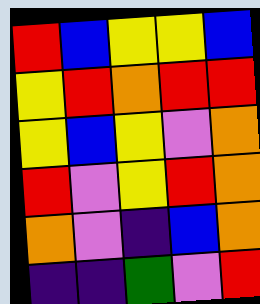[["red", "blue", "yellow", "yellow", "blue"], ["yellow", "red", "orange", "red", "red"], ["yellow", "blue", "yellow", "violet", "orange"], ["red", "violet", "yellow", "red", "orange"], ["orange", "violet", "indigo", "blue", "orange"], ["indigo", "indigo", "green", "violet", "red"]]